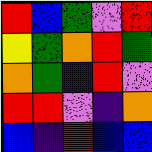[["red", "blue", "green", "violet", "red"], ["yellow", "green", "orange", "red", "green"], ["orange", "green", "indigo", "red", "violet"], ["red", "red", "violet", "indigo", "orange"], ["blue", "indigo", "red", "blue", "blue"]]